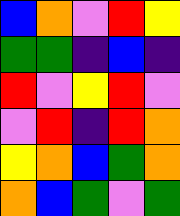[["blue", "orange", "violet", "red", "yellow"], ["green", "green", "indigo", "blue", "indigo"], ["red", "violet", "yellow", "red", "violet"], ["violet", "red", "indigo", "red", "orange"], ["yellow", "orange", "blue", "green", "orange"], ["orange", "blue", "green", "violet", "green"]]